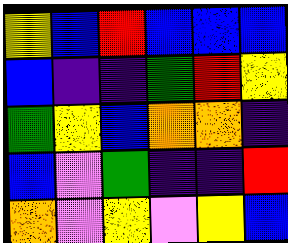[["yellow", "blue", "red", "blue", "blue", "blue"], ["blue", "indigo", "indigo", "green", "red", "yellow"], ["green", "yellow", "blue", "orange", "orange", "indigo"], ["blue", "violet", "green", "indigo", "indigo", "red"], ["orange", "violet", "yellow", "violet", "yellow", "blue"]]